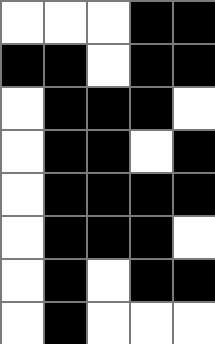[["white", "white", "white", "black", "black"], ["black", "black", "white", "black", "black"], ["white", "black", "black", "black", "white"], ["white", "black", "black", "white", "black"], ["white", "black", "black", "black", "black"], ["white", "black", "black", "black", "white"], ["white", "black", "white", "black", "black"], ["white", "black", "white", "white", "white"]]